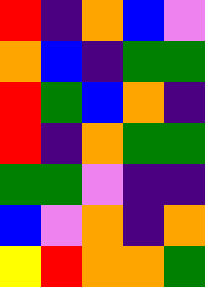[["red", "indigo", "orange", "blue", "violet"], ["orange", "blue", "indigo", "green", "green"], ["red", "green", "blue", "orange", "indigo"], ["red", "indigo", "orange", "green", "green"], ["green", "green", "violet", "indigo", "indigo"], ["blue", "violet", "orange", "indigo", "orange"], ["yellow", "red", "orange", "orange", "green"]]